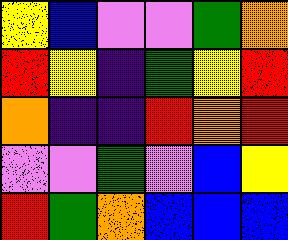[["yellow", "blue", "violet", "violet", "green", "orange"], ["red", "yellow", "indigo", "green", "yellow", "red"], ["orange", "indigo", "indigo", "red", "orange", "red"], ["violet", "violet", "green", "violet", "blue", "yellow"], ["red", "green", "orange", "blue", "blue", "blue"]]